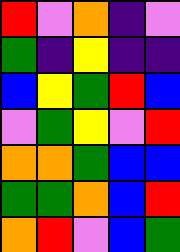[["red", "violet", "orange", "indigo", "violet"], ["green", "indigo", "yellow", "indigo", "indigo"], ["blue", "yellow", "green", "red", "blue"], ["violet", "green", "yellow", "violet", "red"], ["orange", "orange", "green", "blue", "blue"], ["green", "green", "orange", "blue", "red"], ["orange", "red", "violet", "blue", "green"]]